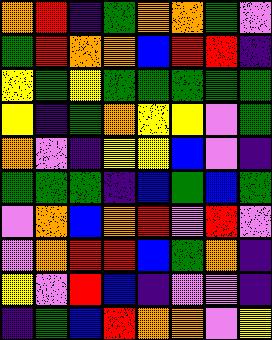[["orange", "red", "indigo", "green", "orange", "orange", "green", "violet"], ["green", "red", "orange", "orange", "blue", "red", "red", "indigo"], ["yellow", "green", "yellow", "green", "green", "green", "green", "green"], ["yellow", "indigo", "green", "orange", "yellow", "yellow", "violet", "green"], ["orange", "violet", "indigo", "yellow", "yellow", "blue", "violet", "indigo"], ["green", "green", "green", "indigo", "blue", "green", "blue", "green"], ["violet", "orange", "blue", "orange", "red", "violet", "red", "violet"], ["violet", "orange", "red", "red", "blue", "green", "orange", "indigo"], ["yellow", "violet", "red", "blue", "indigo", "violet", "violet", "indigo"], ["indigo", "green", "blue", "red", "orange", "orange", "violet", "yellow"]]